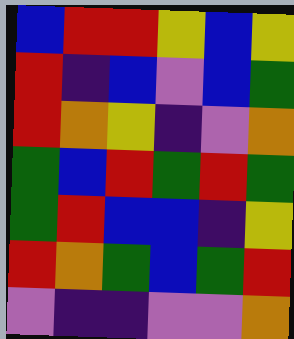[["blue", "red", "red", "yellow", "blue", "yellow"], ["red", "indigo", "blue", "violet", "blue", "green"], ["red", "orange", "yellow", "indigo", "violet", "orange"], ["green", "blue", "red", "green", "red", "green"], ["green", "red", "blue", "blue", "indigo", "yellow"], ["red", "orange", "green", "blue", "green", "red"], ["violet", "indigo", "indigo", "violet", "violet", "orange"]]